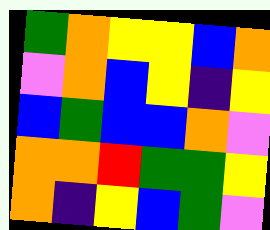[["green", "orange", "yellow", "yellow", "blue", "orange"], ["violet", "orange", "blue", "yellow", "indigo", "yellow"], ["blue", "green", "blue", "blue", "orange", "violet"], ["orange", "orange", "red", "green", "green", "yellow"], ["orange", "indigo", "yellow", "blue", "green", "violet"]]